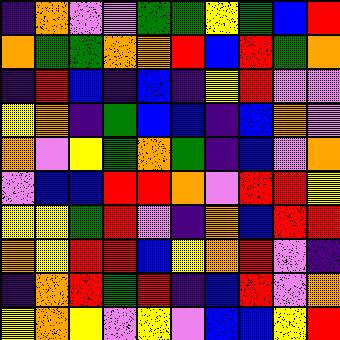[["indigo", "orange", "violet", "violet", "green", "green", "yellow", "green", "blue", "red"], ["orange", "green", "green", "orange", "orange", "red", "blue", "red", "green", "orange"], ["indigo", "red", "blue", "indigo", "blue", "indigo", "yellow", "red", "violet", "violet"], ["yellow", "orange", "indigo", "green", "blue", "blue", "indigo", "blue", "orange", "violet"], ["orange", "violet", "yellow", "green", "orange", "green", "indigo", "blue", "violet", "orange"], ["violet", "blue", "blue", "red", "red", "orange", "violet", "red", "red", "yellow"], ["yellow", "yellow", "green", "red", "violet", "indigo", "orange", "blue", "red", "red"], ["orange", "yellow", "red", "red", "blue", "yellow", "orange", "red", "violet", "indigo"], ["indigo", "orange", "red", "green", "red", "indigo", "blue", "red", "violet", "orange"], ["yellow", "orange", "yellow", "violet", "yellow", "violet", "blue", "blue", "yellow", "red"]]